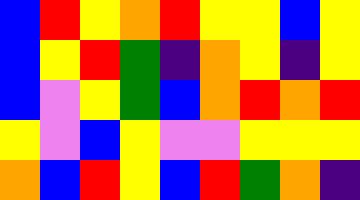[["blue", "red", "yellow", "orange", "red", "yellow", "yellow", "blue", "yellow"], ["blue", "yellow", "red", "green", "indigo", "orange", "yellow", "indigo", "yellow"], ["blue", "violet", "yellow", "green", "blue", "orange", "red", "orange", "red"], ["yellow", "violet", "blue", "yellow", "violet", "violet", "yellow", "yellow", "yellow"], ["orange", "blue", "red", "yellow", "blue", "red", "green", "orange", "indigo"]]